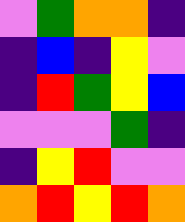[["violet", "green", "orange", "orange", "indigo"], ["indigo", "blue", "indigo", "yellow", "violet"], ["indigo", "red", "green", "yellow", "blue"], ["violet", "violet", "violet", "green", "indigo"], ["indigo", "yellow", "red", "violet", "violet"], ["orange", "red", "yellow", "red", "orange"]]